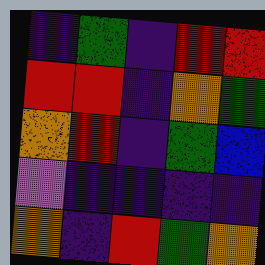[["indigo", "green", "indigo", "red", "red"], ["red", "red", "indigo", "orange", "green"], ["orange", "red", "indigo", "green", "blue"], ["violet", "indigo", "indigo", "indigo", "indigo"], ["orange", "indigo", "red", "green", "orange"]]